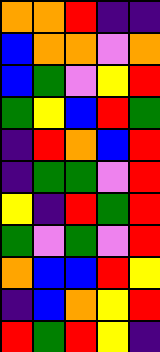[["orange", "orange", "red", "indigo", "indigo"], ["blue", "orange", "orange", "violet", "orange"], ["blue", "green", "violet", "yellow", "red"], ["green", "yellow", "blue", "red", "green"], ["indigo", "red", "orange", "blue", "red"], ["indigo", "green", "green", "violet", "red"], ["yellow", "indigo", "red", "green", "red"], ["green", "violet", "green", "violet", "red"], ["orange", "blue", "blue", "red", "yellow"], ["indigo", "blue", "orange", "yellow", "red"], ["red", "green", "red", "yellow", "indigo"]]